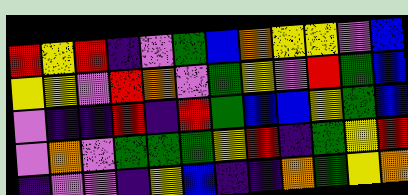[["red", "yellow", "red", "indigo", "violet", "green", "blue", "orange", "yellow", "yellow", "violet", "blue"], ["yellow", "yellow", "violet", "red", "orange", "violet", "green", "yellow", "violet", "red", "green", "blue"], ["violet", "indigo", "indigo", "red", "indigo", "red", "green", "blue", "blue", "yellow", "green", "blue"], ["violet", "orange", "violet", "green", "green", "green", "yellow", "red", "indigo", "green", "yellow", "red"], ["indigo", "violet", "violet", "indigo", "yellow", "blue", "indigo", "indigo", "orange", "green", "yellow", "orange"]]